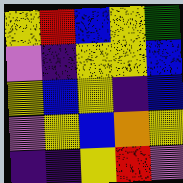[["yellow", "red", "blue", "yellow", "green"], ["violet", "indigo", "yellow", "yellow", "blue"], ["yellow", "blue", "yellow", "indigo", "blue"], ["violet", "yellow", "blue", "orange", "yellow"], ["indigo", "indigo", "yellow", "red", "violet"]]